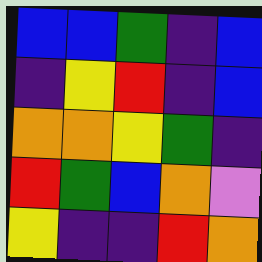[["blue", "blue", "green", "indigo", "blue"], ["indigo", "yellow", "red", "indigo", "blue"], ["orange", "orange", "yellow", "green", "indigo"], ["red", "green", "blue", "orange", "violet"], ["yellow", "indigo", "indigo", "red", "orange"]]